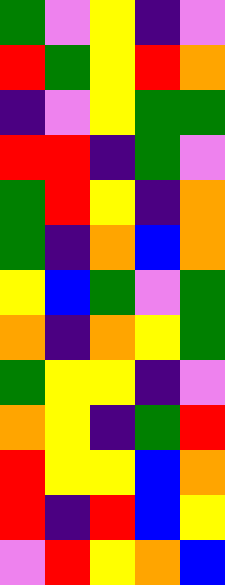[["green", "violet", "yellow", "indigo", "violet"], ["red", "green", "yellow", "red", "orange"], ["indigo", "violet", "yellow", "green", "green"], ["red", "red", "indigo", "green", "violet"], ["green", "red", "yellow", "indigo", "orange"], ["green", "indigo", "orange", "blue", "orange"], ["yellow", "blue", "green", "violet", "green"], ["orange", "indigo", "orange", "yellow", "green"], ["green", "yellow", "yellow", "indigo", "violet"], ["orange", "yellow", "indigo", "green", "red"], ["red", "yellow", "yellow", "blue", "orange"], ["red", "indigo", "red", "blue", "yellow"], ["violet", "red", "yellow", "orange", "blue"]]